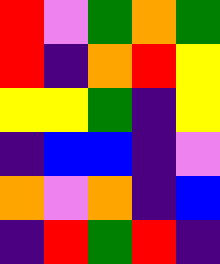[["red", "violet", "green", "orange", "green"], ["red", "indigo", "orange", "red", "yellow"], ["yellow", "yellow", "green", "indigo", "yellow"], ["indigo", "blue", "blue", "indigo", "violet"], ["orange", "violet", "orange", "indigo", "blue"], ["indigo", "red", "green", "red", "indigo"]]